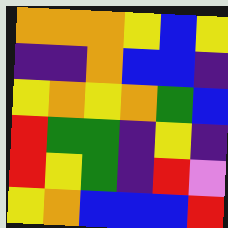[["orange", "orange", "orange", "yellow", "blue", "yellow"], ["indigo", "indigo", "orange", "blue", "blue", "indigo"], ["yellow", "orange", "yellow", "orange", "green", "blue"], ["red", "green", "green", "indigo", "yellow", "indigo"], ["red", "yellow", "green", "indigo", "red", "violet"], ["yellow", "orange", "blue", "blue", "blue", "red"]]